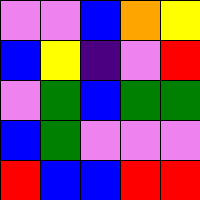[["violet", "violet", "blue", "orange", "yellow"], ["blue", "yellow", "indigo", "violet", "red"], ["violet", "green", "blue", "green", "green"], ["blue", "green", "violet", "violet", "violet"], ["red", "blue", "blue", "red", "red"]]